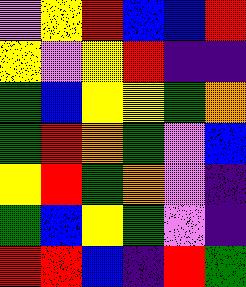[["violet", "yellow", "red", "blue", "blue", "red"], ["yellow", "violet", "yellow", "red", "indigo", "indigo"], ["green", "blue", "yellow", "yellow", "green", "orange"], ["green", "red", "orange", "green", "violet", "blue"], ["yellow", "red", "green", "orange", "violet", "indigo"], ["green", "blue", "yellow", "green", "violet", "indigo"], ["red", "red", "blue", "indigo", "red", "green"]]